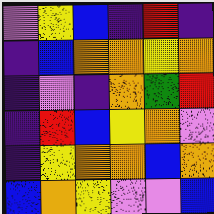[["violet", "yellow", "blue", "indigo", "red", "indigo"], ["indigo", "blue", "orange", "orange", "yellow", "orange"], ["indigo", "violet", "indigo", "orange", "green", "red"], ["indigo", "red", "blue", "yellow", "orange", "violet"], ["indigo", "yellow", "orange", "orange", "blue", "orange"], ["blue", "orange", "yellow", "violet", "violet", "blue"]]